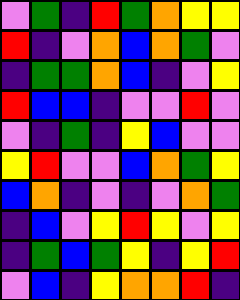[["violet", "green", "indigo", "red", "green", "orange", "yellow", "yellow"], ["red", "indigo", "violet", "orange", "blue", "orange", "green", "violet"], ["indigo", "green", "green", "orange", "blue", "indigo", "violet", "yellow"], ["red", "blue", "blue", "indigo", "violet", "violet", "red", "violet"], ["violet", "indigo", "green", "indigo", "yellow", "blue", "violet", "violet"], ["yellow", "red", "violet", "violet", "blue", "orange", "green", "yellow"], ["blue", "orange", "indigo", "violet", "indigo", "violet", "orange", "green"], ["indigo", "blue", "violet", "yellow", "red", "yellow", "violet", "yellow"], ["indigo", "green", "blue", "green", "yellow", "indigo", "yellow", "red"], ["violet", "blue", "indigo", "yellow", "orange", "orange", "red", "indigo"]]